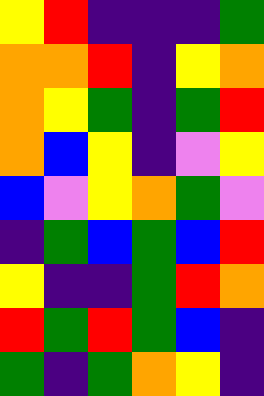[["yellow", "red", "indigo", "indigo", "indigo", "green"], ["orange", "orange", "red", "indigo", "yellow", "orange"], ["orange", "yellow", "green", "indigo", "green", "red"], ["orange", "blue", "yellow", "indigo", "violet", "yellow"], ["blue", "violet", "yellow", "orange", "green", "violet"], ["indigo", "green", "blue", "green", "blue", "red"], ["yellow", "indigo", "indigo", "green", "red", "orange"], ["red", "green", "red", "green", "blue", "indigo"], ["green", "indigo", "green", "orange", "yellow", "indigo"]]